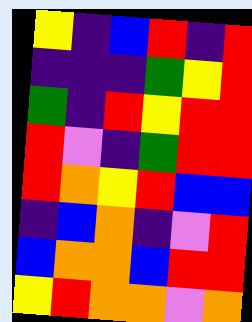[["yellow", "indigo", "blue", "red", "indigo", "red"], ["indigo", "indigo", "indigo", "green", "yellow", "red"], ["green", "indigo", "red", "yellow", "red", "red"], ["red", "violet", "indigo", "green", "red", "red"], ["red", "orange", "yellow", "red", "blue", "blue"], ["indigo", "blue", "orange", "indigo", "violet", "red"], ["blue", "orange", "orange", "blue", "red", "red"], ["yellow", "red", "orange", "orange", "violet", "orange"]]